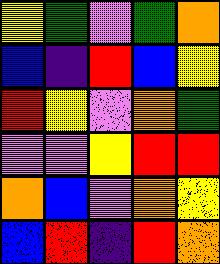[["yellow", "green", "violet", "green", "orange"], ["blue", "indigo", "red", "blue", "yellow"], ["red", "yellow", "violet", "orange", "green"], ["violet", "violet", "yellow", "red", "red"], ["orange", "blue", "violet", "orange", "yellow"], ["blue", "red", "indigo", "red", "orange"]]